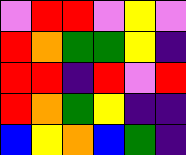[["violet", "red", "red", "violet", "yellow", "violet"], ["red", "orange", "green", "green", "yellow", "indigo"], ["red", "red", "indigo", "red", "violet", "red"], ["red", "orange", "green", "yellow", "indigo", "indigo"], ["blue", "yellow", "orange", "blue", "green", "indigo"]]